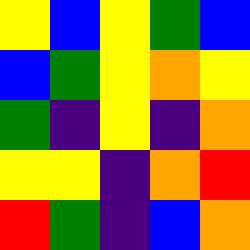[["yellow", "blue", "yellow", "green", "blue"], ["blue", "green", "yellow", "orange", "yellow"], ["green", "indigo", "yellow", "indigo", "orange"], ["yellow", "yellow", "indigo", "orange", "red"], ["red", "green", "indigo", "blue", "orange"]]